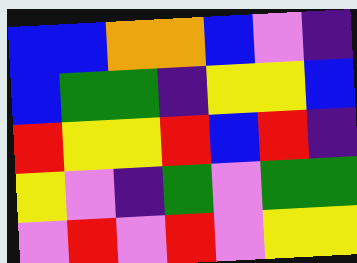[["blue", "blue", "orange", "orange", "blue", "violet", "indigo"], ["blue", "green", "green", "indigo", "yellow", "yellow", "blue"], ["red", "yellow", "yellow", "red", "blue", "red", "indigo"], ["yellow", "violet", "indigo", "green", "violet", "green", "green"], ["violet", "red", "violet", "red", "violet", "yellow", "yellow"]]